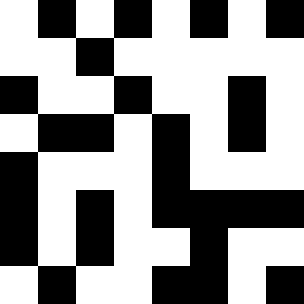[["white", "black", "white", "black", "white", "black", "white", "black"], ["white", "white", "black", "white", "white", "white", "white", "white"], ["black", "white", "white", "black", "white", "white", "black", "white"], ["white", "black", "black", "white", "black", "white", "black", "white"], ["black", "white", "white", "white", "black", "white", "white", "white"], ["black", "white", "black", "white", "black", "black", "black", "black"], ["black", "white", "black", "white", "white", "black", "white", "white"], ["white", "black", "white", "white", "black", "black", "white", "black"]]